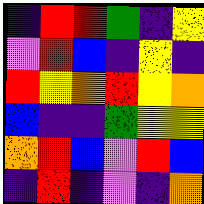[["indigo", "red", "red", "green", "indigo", "yellow"], ["violet", "red", "blue", "indigo", "yellow", "indigo"], ["red", "yellow", "orange", "red", "yellow", "orange"], ["blue", "indigo", "indigo", "green", "yellow", "yellow"], ["orange", "red", "blue", "violet", "red", "blue"], ["indigo", "red", "indigo", "violet", "indigo", "orange"]]